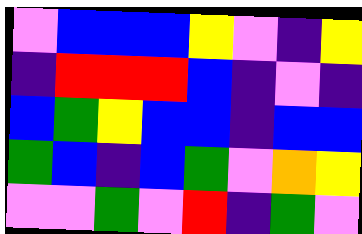[["violet", "blue", "blue", "blue", "yellow", "violet", "indigo", "yellow"], ["indigo", "red", "red", "red", "blue", "indigo", "violet", "indigo"], ["blue", "green", "yellow", "blue", "blue", "indigo", "blue", "blue"], ["green", "blue", "indigo", "blue", "green", "violet", "orange", "yellow"], ["violet", "violet", "green", "violet", "red", "indigo", "green", "violet"]]